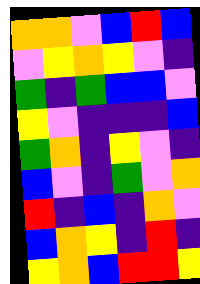[["orange", "orange", "violet", "blue", "red", "blue"], ["violet", "yellow", "orange", "yellow", "violet", "indigo"], ["green", "indigo", "green", "blue", "blue", "violet"], ["yellow", "violet", "indigo", "indigo", "indigo", "blue"], ["green", "orange", "indigo", "yellow", "violet", "indigo"], ["blue", "violet", "indigo", "green", "violet", "orange"], ["red", "indigo", "blue", "indigo", "orange", "violet"], ["blue", "orange", "yellow", "indigo", "red", "indigo"], ["yellow", "orange", "blue", "red", "red", "yellow"]]